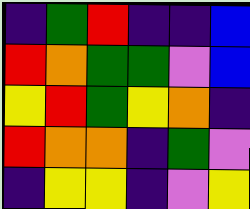[["indigo", "green", "red", "indigo", "indigo", "blue"], ["red", "orange", "green", "green", "violet", "blue"], ["yellow", "red", "green", "yellow", "orange", "indigo"], ["red", "orange", "orange", "indigo", "green", "violet"], ["indigo", "yellow", "yellow", "indigo", "violet", "yellow"]]